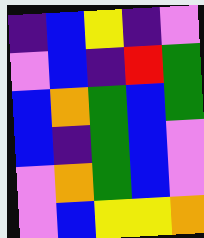[["indigo", "blue", "yellow", "indigo", "violet"], ["violet", "blue", "indigo", "red", "green"], ["blue", "orange", "green", "blue", "green"], ["blue", "indigo", "green", "blue", "violet"], ["violet", "orange", "green", "blue", "violet"], ["violet", "blue", "yellow", "yellow", "orange"]]